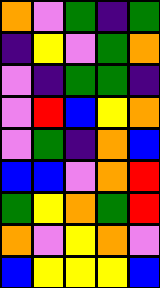[["orange", "violet", "green", "indigo", "green"], ["indigo", "yellow", "violet", "green", "orange"], ["violet", "indigo", "green", "green", "indigo"], ["violet", "red", "blue", "yellow", "orange"], ["violet", "green", "indigo", "orange", "blue"], ["blue", "blue", "violet", "orange", "red"], ["green", "yellow", "orange", "green", "red"], ["orange", "violet", "yellow", "orange", "violet"], ["blue", "yellow", "yellow", "yellow", "blue"]]